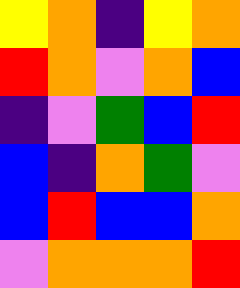[["yellow", "orange", "indigo", "yellow", "orange"], ["red", "orange", "violet", "orange", "blue"], ["indigo", "violet", "green", "blue", "red"], ["blue", "indigo", "orange", "green", "violet"], ["blue", "red", "blue", "blue", "orange"], ["violet", "orange", "orange", "orange", "red"]]